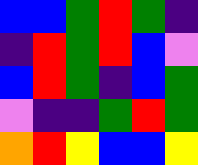[["blue", "blue", "green", "red", "green", "indigo"], ["indigo", "red", "green", "red", "blue", "violet"], ["blue", "red", "green", "indigo", "blue", "green"], ["violet", "indigo", "indigo", "green", "red", "green"], ["orange", "red", "yellow", "blue", "blue", "yellow"]]